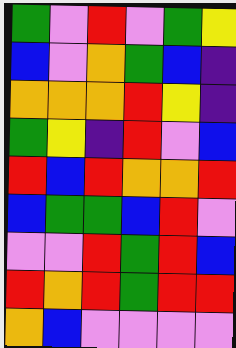[["green", "violet", "red", "violet", "green", "yellow"], ["blue", "violet", "orange", "green", "blue", "indigo"], ["orange", "orange", "orange", "red", "yellow", "indigo"], ["green", "yellow", "indigo", "red", "violet", "blue"], ["red", "blue", "red", "orange", "orange", "red"], ["blue", "green", "green", "blue", "red", "violet"], ["violet", "violet", "red", "green", "red", "blue"], ["red", "orange", "red", "green", "red", "red"], ["orange", "blue", "violet", "violet", "violet", "violet"]]